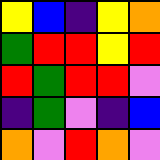[["yellow", "blue", "indigo", "yellow", "orange"], ["green", "red", "red", "yellow", "red"], ["red", "green", "red", "red", "violet"], ["indigo", "green", "violet", "indigo", "blue"], ["orange", "violet", "red", "orange", "violet"]]